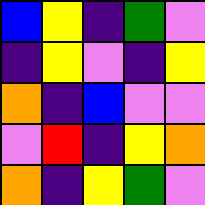[["blue", "yellow", "indigo", "green", "violet"], ["indigo", "yellow", "violet", "indigo", "yellow"], ["orange", "indigo", "blue", "violet", "violet"], ["violet", "red", "indigo", "yellow", "orange"], ["orange", "indigo", "yellow", "green", "violet"]]